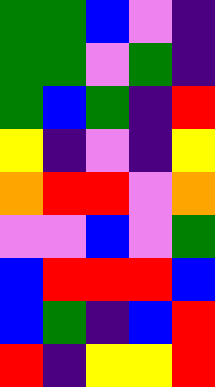[["green", "green", "blue", "violet", "indigo"], ["green", "green", "violet", "green", "indigo"], ["green", "blue", "green", "indigo", "red"], ["yellow", "indigo", "violet", "indigo", "yellow"], ["orange", "red", "red", "violet", "orange"], ["violet", "violet", "blue", "violet", "green"], ["blue", "red", "red", "red", "blue"], ["blue", "green", "indigo", "blue", "red"], ["red", "indigo", "yellow", "yellow", "red"]]